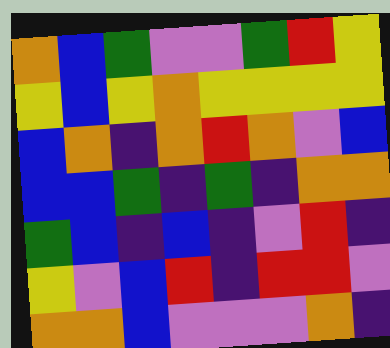[["orange", "blue", "green", "violet", "violet", "green", "red", "yellow"], ["yellow", "blue", "yellow", "orange", "yellow", "yellow", "yellow", "yellow"], ["blue", "orange", "indigo", "orange", "red", "orange", "violet", "blue"], ["blue", "blue", "green", "indigo", "green", "indigo", "orange", "orange"], ["green", "blue", "indigo", "blue", "indigo", "violet", "red", "indigo"], ["yellow", "violet", "blue", "red", "indigo", "red", "red", "violet"], ["orange", "orange", "blue", "violet", "violet", "violet", "orange", "indigo"]]